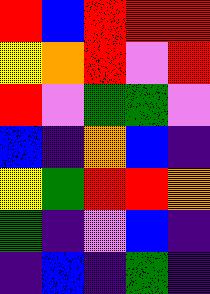[["red", "blue", "red", "red", "red"], ["yellow", "orange", "red", "violet", "red"], ["red", "violet", "green", "green", "violet"], ["blue", "indigo", "orange", "blue", "indigo"], ["yellow", "green", "red", "red", "orange"], ["green", "indigo", "violet", "blue", "indigo"], ["indigo", "blue", "indigo", "green", "indigo"]]